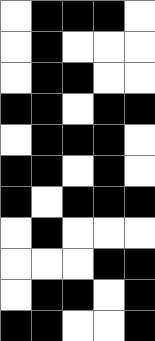[["white", "black", "black", "black", "white"], ["white", "black", "white", "white", "white"], ["white", "black", "black", "white", "white"], ["black", "black", "white", "black", "black"], ["white", "black", "black", "black", "white"], ["black", "black", "white", "black", "white"], ["black", "white", "black", "black", "black"], ["white", "black", "white", "white", "white"], ["white", "white", "white", "black", "black"], ["white", "black", "black", "white", "black"], ["black", "black", "white", "white", "black"]]